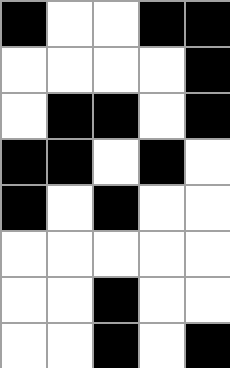[["black", "white", "white", "black", "black"], ["white", "white", "white", "white", "black"], ["white", "black", "black", "white", "black"], ["black", "black", "white", "black", "white"], ["black", "white", "black", "white", "white"], ["white", "white", "white", "white", "white"], ["white", "white", "black", "white", "white"], ["white", "white", "black", "white", "black"]]